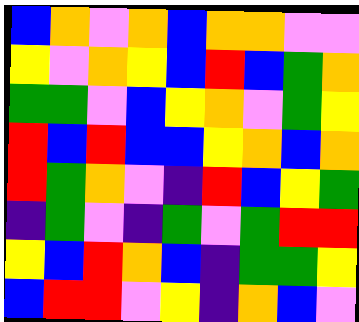[["blue", "orange", "violet", "orange", "blue", "orange", "orange", "violet", "violet"], ["yellow", "violet", "orange", "yellow", "blue", "red", "blue", "green", "orange"], ["green", "green", "violet", "blue", "yellow", "orange", "violet", "green", "yellow"], ["red", "blue", "red", "blue", "blue", "yellow", "orange", "blue", "orange"], ["red", "green", "orange", "violet", "indigo", "red", "blue", "yellow", "green"], ["indigo", "green", "violet", "indigo", "green", "violet", "green", "red", "red"], ["yellow", "blue", "red", "orange", "blue", "indigo", "green", "green", "yellow"], ["blue", "red", "red", "violet", "yellow", "indigo", "orange", "blue", "violet"]]